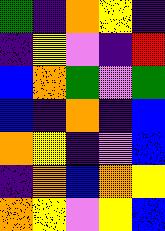[["green", "indigo", "orange", "yellow", "indigo"], ["indigo", "yellow", "violet", "indigo", "red"], ["blue", "orange", "green", "violet", "green"], ["blue", "indigo", "orange", "indigo", "blue"], ["orange", "yellow", "indigo", "violet", "blue"], ["indigo", "orange", "blue", "orange", "yellow"], ["orange", "yellow", "violet", "yellow", "blue"]]